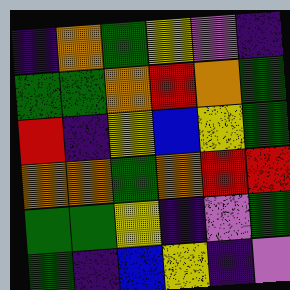[["indigo", "orange", "green", "yellow", "violet", "indigo"], ["green", "green", "orange", "red", "orange", "green"], ["red", "indigo", "yellow", "blue", "yellow", "green"], ["orange", "orange", "green", "orange", "red", "red"], ["green", "green", "yellow", "indigo", "violet", "green"], ["green", "indigo", "blue", "yellow", "indigo", "violet"]]